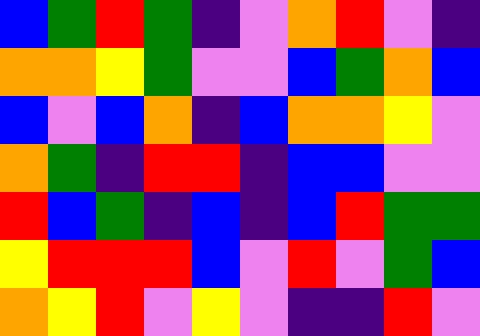[["blue", "green", "red", "green", "indigo", "violet", "orange", "red", "violet", "indigo"], ["orange", "orange", "yellow", "green", "violet", "violet", "blue", "green", "orange", "blue"], ["blue", "violet", "blue", "orange", "indigo", "blue", "orange", "orange", "yellow", "violet"], ["orange", "green", "indigo", "red", "red", "indigo", "blue", "blue", "violet", "violet"], ["red", "blue", "green", "indigo", "blue", "indigo", "blue", "red", "green", "green"], ["yellow", "red", "red", "red", "blue", "violet", "red", "violet", "green", "blue"], ["orange", "yellow", "red", "violet", "yellow", "violet", "indigo", "indigo", "red", "violet"]]